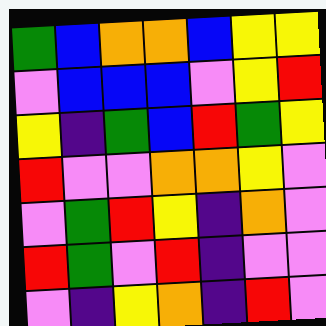[["green", "blue", "orange", "orange", "blue", "yellow", "yellow"], ["violet", "blue", "blue", "blue", "violet", "yellow", "red"], ["yellow", "indigo", "green", "blue", "red", "green", "yellow"], ["red", "violet", "violet", "orange", "orange", "yellow", "violet"], ["violet", "green", "red", "yellow", "indigo", "orange", "violet"], ["red", "green", "violet", "red", "indigo", "violet", "violet"], ["violet", "indigo", "yellow", "orange", "indigo", "red", "violet"]]